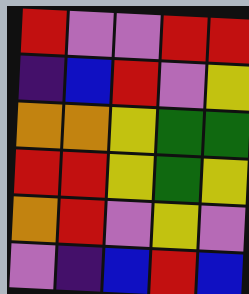[["red", "violet", "violet", "red", "red"], ["indigo", "blue", "red", "violet", "yellow"], ["orange", "orange", "yellow", "green", "green"], ["red", "red", "yellow", "green", "yellow"], ["orange", "red", "violet", "yellow", "violet"], ["violet", "indigo", "blue", "red", "blue"]]